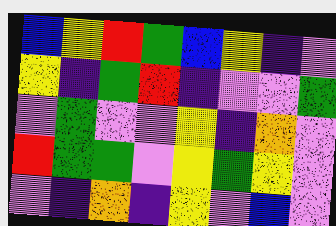[["blue", "yellow", "red", "green", "blue", "yellow", "indigo", "violet"], ["yellow", "indigo", "green", "red", "indigo", "violet", "violet", "green"], ["violet", "green", "violet", "violet", "yellow", "indigo", "orange", "violet"], ["red", "green", "green", "violet", "yellow", "green", "yellow", "violet"], ["violet", "indigo", "orange", "indigo", "yellow", "violet", "blue", "violet"]]